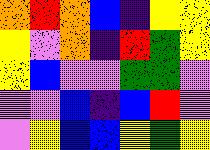[["orange", "red", "orange", "blue", "indigo", "yellow", "yellow"], ["yellow", "violet", "orange", "indigo", "red", "green", "yellow"], ["yellow", "blue", "violet", "violet", "green", "green", "violet"], ["violet", "violet", "blue", "indigo", "blue", "red", "violet"], ["violet", "yellow", "blue", "blue", "yellow", "green", "yellow"]]